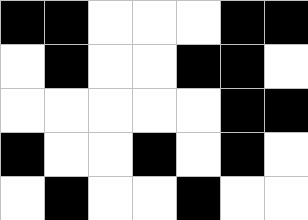[["black", "black", "white", "white", "white", "black", "black"], ["white", "black", "white", "white", "black", "black", "white"], ["white", "white", "white", "white", "white", "black", "black"], ["black", "white", "white", "black", "white", "black", "white"], ["white", "black", "white", "white", "black", "white", "white"]]